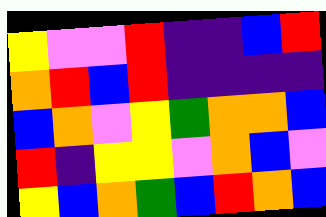[["yellow", "violet", "violet", "red", "indigo", "indigo", "blue", "red"], ["orange", "red", "blue", "red", "indigo", "indigo", "indigo", "indigo"], ["blue", "orange", "violet", "yellow", "green", "orange", "orange", "blue"], ["red", "indigo", "yellow", "yellow", "violet", "orange", "blue", "violet"], ["yellow", "blue", "orange", "green", "blue", "red", "orange", "blue"]]